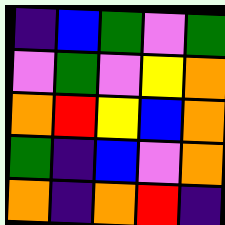[["indigo", "blue", "green", "violet", "green"], ["violet", "green", "violet", "yellow", "orange"], ["orange", "red", "yellow", "blue", "orange"], ["green", "indigo", "blue", "violet", "orange"], ["orange", "indigo", "orange", "red", "indigo"]]